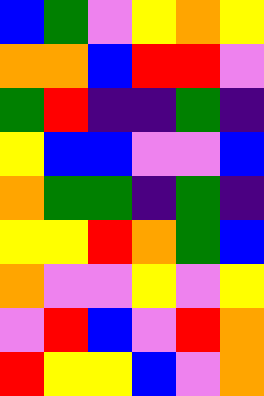[["blue", "green", "violet", "yellow", "orange", "yellow"], ["orange", "orange", "blue", "red", "red", "violet"], ["green", "red", "indigo", "indigo", "green", "indigo"], ["yellow", "blue", "blue", "violet", "violet", "blue"], ["orange", "green", "green", "indigo", "green", "indigo"], ["yellow", "yellow", "red", "orange", "green", "blue"], ["orange", "violet", "violet", "yellow", "violet", "yellow"], ["violet", "red", "blue", "violet", "red", "orange"], ["red", "yellow", "yellow", "blue", "violet", "orange"]]